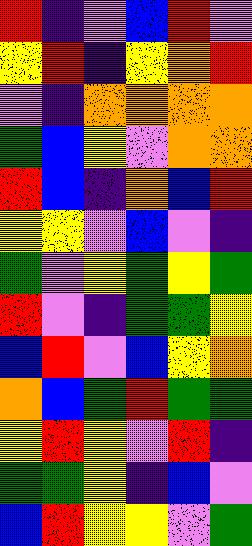[["red", "indigo", "violet", "blue", "red", "violet"], ["yellow", "red", "indigo", "yellow", "orange", "red"], ["violet", "indigo", "orange", "orange", "orange", "orange"], ["green", "blue", "yellow", "violet", "orange", "orange"], ["red", "blue", "indigo", "orange", "blue", "red"], ["yellow", "yellow", "violet", "blue", "violet", "indigo"], ["green", "violet", "yellow", "green", "yellow", "green"], ["red", "violet", "indigo", "green", "green", "yellow"], ["blue", "red", "violet", "blue", "yellow", "orange"], ["orange", "blue", "green", "red", "green", "green"], ["yellow", "red", "yellow", "violet", "red", "indigo"], ["green", "green", "yellow", "indigo", "blue", "violet"], ["blue", "red", "yellow", "yellow", "violet", "green"]]